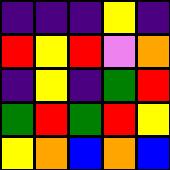[["indigo", "indigo", "indigo", "yellow", "indigo"], ["red", "yellow", "red", "violet", "orange"], ["indigo", "yellow", "indigo", "green", "red"], ["green", "red", "green", "red", "yellow"], ["yellow", "orange", "blue", "orange", "blue"]]